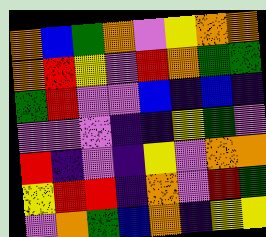[["orange", "blue", "green", "orange", "violet", "yellow", "orange", "orange"], ["orange", "red", "yellow", "violet", "red", "orange", "green", "green"], ["green", "red", "violet", "violet", "blue", "indigo", "blue", "indigo"], ["violet", "violet", "violet", "indigo", "indigo", "yellow", "green", "violet"], ["red", "indigo", "violet", "indigo", "yellow", "violet", "orange", "orange"], ["yellow", "red", "red", "indigo", "orange", "violet", "red", "green"], ["violet", "orange", "green", "blue", "orange", "indigo", "yellow", "yellow"]]